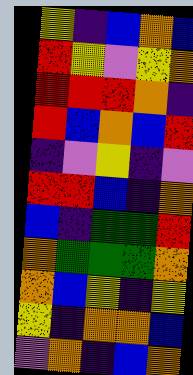[["yellow", "indigo", "blue", "orange", "blue"], ["red", "yellow", "violet", "yellow", "orange"], ["red", "red", "red", "orange", "indigo"], ["red", "blue", "orange", "blue", "red"], ["indigo", "violet", "yellow", "indigo", "violet"], ["red", "red", "blue", "indigo", "orange"], ["blue", "indigo", "green", "green", "red"], ["orange", "green", "green", "green", "orange"], ["orange", "blue", "yellow", "indigo", "yellow"], ["yellow", "indigo", "orange", "orange", "blue"], ["violet", "orange", "indigo", "blue", "orange"]]